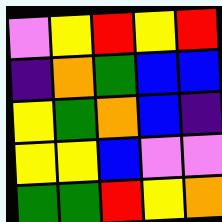[["violet", "yellow", "red", "yellow", "red"], ["indigo", "orange", "green", "blue", "blue"], ["yellow", "green", "orange", "blue", "indigo"], ["yellow", "yellow", "blue", "violet", "violet"], ["green", "green", "red", "yellow", "orange"]]